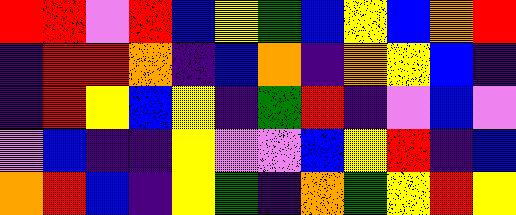[["red", "red", "violet", "red", "blue", "yellow", "green", "blue", "yellow", "blue", "orange", "red"], ["indigo", "red", "red", "orange", "indigo", "blue", "orange", "indigo", "orange", "yellow", "blue", "indigo"], ["indigo", "red", "yellow", "blue", "yellow", "indigo", "green", "red", "indigo", "violet", "blue", "violet"], ["violet", "blue", "indigo", "indigo", "yellow", "violet", "violet", "blue", "yellow", "red", "indigo", "blue"], ["orange", "red", "blue", "indigo", "yellow", "green", "indigo", "orange", "green", "yellow", "red", "yellow"]]